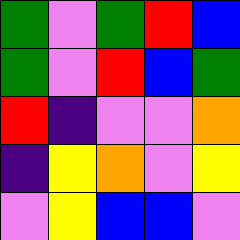[["green", "violet", "green", "red", "blue"], ["green", "violet", "red", "blue", "green"], ["red", "indigo", "violet", "violet", "orange"], ["indigo", "yellow", "orange", "violet", "yellow"], ["violet", "yellow", "blue", "blue", "violet"]]